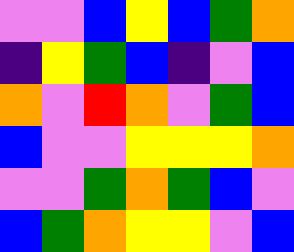[["violet", "violet", "blue", "yellow", "blue", "green", "orange"], ["indigo", "yellow", "green", "blue", "indigo", "violet", "blue"], ["orange", "violet", "red", "orange", "violet", "green", "blue"], ["blue", "violet", "violet", "yellow", "yellow", "yellow", "orange"], ["violet", "violet", "green", "orange", "green", "blue", "violet"], ["blue", "green", "orange", "yellow", "yellow", "violet", "blue"]]